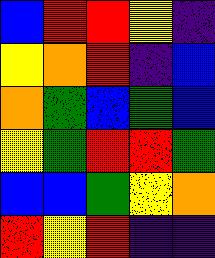[["blue", "red", "red", "yellow", "indigo"], ["yellow", "orange", "red", "indigo", "blue"], ["orange", "green", "blue", "green", "blue"], ["yellow", "green", "red", "red", "green"], ["blue", "blue", "green", "yellow", "orange"], ["red", "yellow", "red", "indigo", "indigo"]]